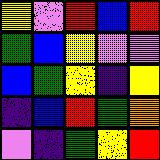[["yellow", "violet", "red", "blue", "red"], ["green", "blue", "yellow", "violet", "violet"], ["blue", "green", "yellow", "indigo", "yellow"], ["indigo", "blue", "red", "green", "orange"], ["violet", "indigo", "green", "yellow", "red"]]